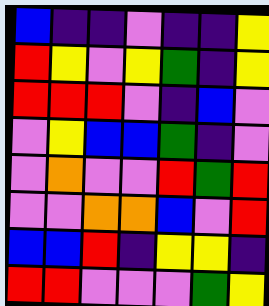[["blue", "indigo", "indigo", "violet", "indigo", "indigo", "yellow"], ["red", "yellow", "violet", "yellow", "green", "indigo", "yellow"], ["red", "red", "red", "violet", "indigo", "blue", "violet"], ["violet", "yellow", "blue", "blue", "green", "indigo", "violet"], ["violet", "orange", "violet", "violet", "red", "green", "red"], ["violet", "violet", "orange", "orange", "blue", "violet", "red"], ["blue", "blue", "red", "indigo", "yellow", "yellow", "indigo"], ["red", "red", "violet", "violet", "violet", "green", "yellow"]]